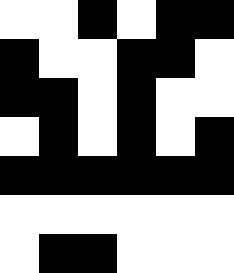[["white", "white", "black", "white", "black", "black"], ["black", "white", "white", "black", "black", "white"], ["black", "black", "white", "black", "white", "white"], ["white", "black", "white", "black", "white", "black"], ["black", "black", "black", "black", "black", "black"], ["white", "white", "white", "white", "white", "white"], ["white", "black", "black", "white", "white", "white"]]